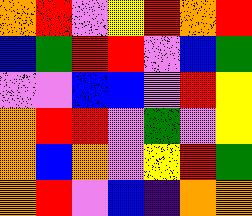[["orange", "red", "violet", "yellow", "red", "orange", "red"], ["blue", "green", "red", "red", "violet", "blue", "green"], ["violet", "violet", "blue", "blue", "violet", "red", "yellow"], ["orange", "red", "red", "violet", "green", "violet", "yellow"], ["orange", "blue", "orange", "violet", "yellow", "red", "green"], ["orange", "red", "violet", "blue", "indigo", "orange", "orange"]]